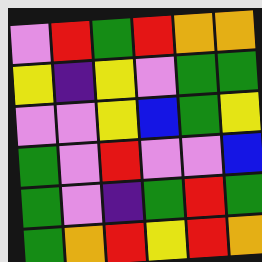[["violet", "red", "green", "red", "orange", "orange"], ["yellow", "indigo", "yellow", "violet", "green", "green"], ["violet", "violet", "yellow", "blue", "green", "yellow"], ["green", "violet", "red", "violet", "violet", "blue"], ["green", "violet", "indigo", "green", "red", "green"], ["green", "orange", "red", "yellow", "red", "orange"]]